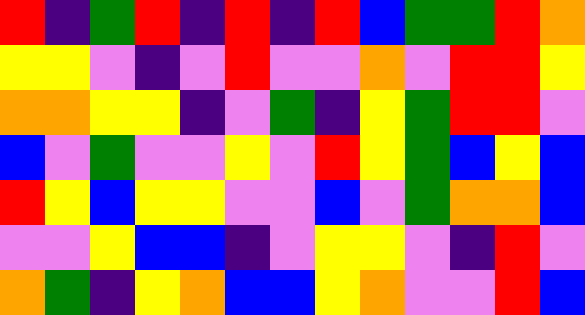[["red", "indigo", "green", "red", "indigo", "red", "indigo", "red", "blue", "green", "green", "red", "orange"], ["yellow", "yellow", "violet", "indigo", "violet", "red", "violet", "violet", "orange", "violet", "red", "red", "yellow"], ["orange", "orange", "yellow", "yellow", "indigo", "violet", "green", "indigo", "yellow", "green", "red", "red", "violet"], ["blue", "violet", "green", "violet", "violet", "yellow", "violet", "red", "yellow", "green", "blue", "yellow", "blue"], ["red", "yellow", "blue", "yellow", "yellow", "violet", "violet", "blue", "violet", "green", "orange", "orange", "blue"], ["violet", "violet", "yellow", "blue", "blue", "indigo", "violet", "yellow", "yellow", "violet", "indigo", "red", "violet"], ["orange", "green", "indigo", "yellow", "orange", "blue", "blue", "yellow", "orange", "violet", "violet", "red", "blue"]]